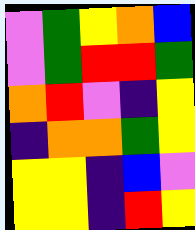[["violet", "green", "yellow", "orange", "blue"], ["violet", "green", "red", "red", "green"], ["orange", "red", "violet", "indigo", "yellow"], ["indigo", "orange", "orange", "green", "yellow"], ["yellow", "yellow", "indigo", "blue", "violet"], ["yellow", "yellow", "indigo", "red", "yellow"]]